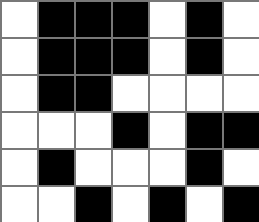[["white", "black", "black", "black", "white", "black", "white"], ["white", "black", "black", "black", "white", "black", "white"], ["white", "black", "black", "white", "white", "white", "white"], ["white", "white", "white", "black", "white", "black", "black"], ["white", "black", "white", "white", "white", "black", "white"], ["white", "white", "black", "white", "black", "white", "black"]]